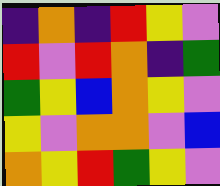[["indigo", "orange", "indigo", "red", "yellow", "violet"], ["red", "violet", "red", "orange", "indigo", "green"], ["green", "yellow", "blue", "orange", "yellow", "violet"], ["yellow", "violet", "orange", "orange", "violet", "blue"], ["orange", "yellow", "red", "green", "yellow", "violet"]]